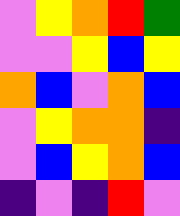[["violet", "yellow", "orange", "red", "green"], ["violet", "violet", "yellow", "blue", "yellow"], ["orange", "blue", "violet", "orange", "blue"], ["violet", "yellow", "orange", "orange", "indigo"], ["violet", "blue", "yellow", "orange", "blue"], ["indigo", "violet", "indigo", "red", "violet"]]